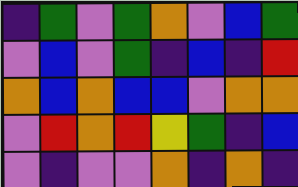[["indigo", "green", "violet", "green", "orange", "violet", "blue", "green"], ["violet", "blue", "violet", "green", "indigo", "blue", "indigo", "red"], ["orange", "blue", "orange", "blue", "blue", "violet", "orange", "orange"], ["violet", "red", "orange", "red", "yellow", "green", "indigo", "blue"], ["violet", "indigo", "violet", "violet", "orange", "indigo", "orange", "indigo"]]